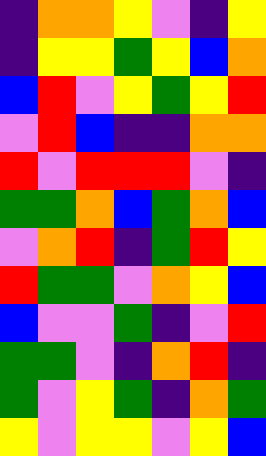[["indigo", "orange", "orange", "yellow", "violet", "indigo", "yellow"], ["indigo", "yellow", "yellow", "green", "yellow", "blue", "orange"], ["blue", "red", "violet", "yellow", "green", "yellow", "red"], ["violet", "red", "blue", "indigo", "indigo", "orange", "orange"], ["red", "violet", "red", "red", "red", "violet", "indigo"], ["green", "green", "orange", "blue", "green", "orange", "blue"], ["violet", "orange", "red", "indigo", "green", "red", "yellow"], ["red", "green", "green", "violet", "orange", "yellow", "blue"], ["blue", "violet", "violet", "green", "indigo", "violet", "red"], ["green", "green", "violet", "indigo", "orange", "red", "indigo"], ["green", "violet", "yellow", "green", "indigo", "orange", "green"], ["yellow", "violet", "yellow", "yellow", "violet", "yellow", "blue"]]